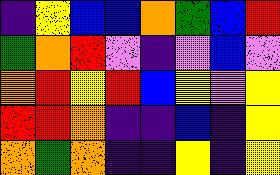[["indigo", "yellow", "blue", "blue", "orange", "green", "blue", "red"], ["green", "orange", "red", "violet", "indigo", "violet", "blue", "violet"], ["orange", "red", "yellow", "red", "blue", "yellow", "violet", "yellow"], ["red", "red", "orange", "indigo", "indigo", "blue", "indigo", "yellow"], ["orange", "green", "orange", "indigo", "indigo", "yellow", "indigo", "yellow"]]